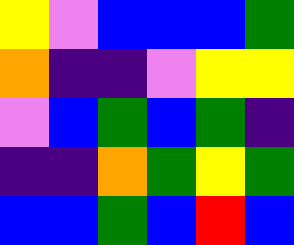[["yellow", "violet", "blue", "blue", "blue", "green"], ["orange", "indigo", "indigo", "violet", "yellow", "yellow"], ["violet", "blue", "green", "blue", "green", "indigo"], ["indigo", "indigo", "orange", "green", "yellow", "green"], ["blue", "blue", "green", "blue", "red", "blue"]]